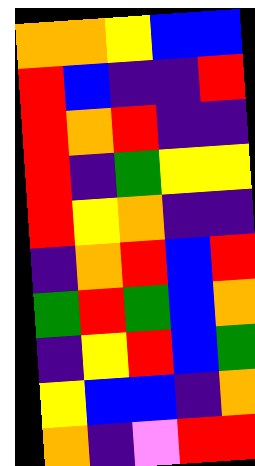[["orange", "orange", "yellow", "blue", "blue"], ["red", "blue", "indigo", "indigo", "red"], ["red", "orange", "red", "indigo", "indigo"], ["red", "indigo", "green", "yellow", "yellow"], ["red", "yellow", "orange", "indigo", "indigo"], ["indigo", "orange", "red", "blue", "red"], ["green", "red", "green", "blue", "orange"], ["indigo", "yellow", "red", "blue", "green"], ["yellow", "blue", "blue", "indigo", "orange"], ["orange", "indigo", "violet", "red", "red"]]